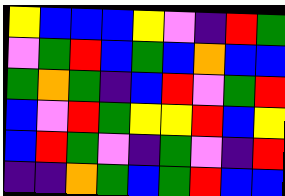[["yellow", "blue", "blue", "blue", "yellow", "violet", "indigo", "red", "green"], ["violet", "green", "red", "blue", "green", "blue", "orange", "blue", "blue"], ["green", "orange", "green", "indigo", "blue", "red", "violet", "green", "red"], ["blue", "violet", "red", "green", "yellow", "yellow", "red", "blue", "yellow"], ["blue", "red", "green", "violet", "indigo", "green", "violet", "indigo", "red"], ["indigo", "indigo", "orange", "green", "blue", "green", "red", "blue", "blue"]]